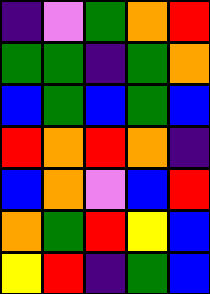[["indigo", "violet", "green", "orange", "red"], ["green", "green", "indigo", "green", "orange"], ["blue", "green", "blue", "green", "blue"], ["red", "orange", "red", "orange", "indigo"], ["blue", "orange", "violet", "blue", "red"], ["orange", "green", "red", "yellow", "blue"], ["yellow", "red", "indigo", "green", "blue"]]